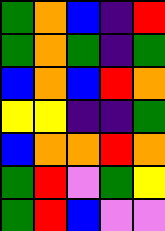[["green", "orange", "blue", "indigo", "red"], ["green", "orange", "green", "indigo", "green"], ["blue", "orange", "blue", "red", "orange"], ["yellow", "yellow", "indigo", "indigo", "green"], ["blue", "orange", "orange", "red", "orange"], ["green", "red", "violet", "green", "yellow"], ["green", "red", "blue", "violet", "violet"]]